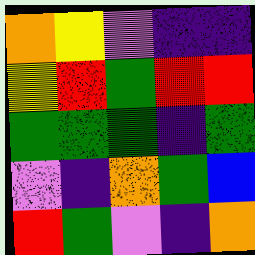[["orange", "yellow", "violet", "indigo", "indigo"], ["yellow", "red", "green", "red", "red"], ["green", "green", "green", "indigo", "green"], ["violet", "indigo", "orange", "green", "blue"], ["red", "green", "violet", "indigo", "orange"]]